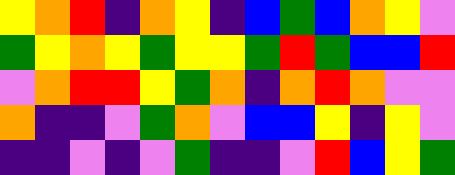[["yellow", "orange", "red", "indigo", "orange", "yellow", "indigo", "blue", "green", "blue", "orange", "yellow", "violet"], ["green", "yellow", "orange", "yellow", "green", "yellow", "yellow", "green", "red", "green", "blue", "blue", "red"], ["violet", "orange", "red", "red", "yellow", "green", "orange", "indigo", "orange", "red", "orange", "violet", "violet"], ["orange", "indigo", "indigo", "violet", "green", "orange", "violet", "blue", "blue", "yellow", "indigo", "yellow", "violet"], ["indigo", "indigo", "violet", "indigo", "violet", "green", "indigo", "indigo", "violet", "red", "blue", "yellow", "green"]]